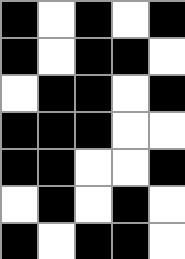[["black", "white", "black", "white", "black"], ["black", "white", "black", "black", "white"], ["white", "black", "black", "white", "black"], ["black", "black", "black", "white", "white"], ["black", "black", "white", "white", "black"], ["white", "black", "white", "black", "white"], ["black", "white", "black", "black", "white"]]